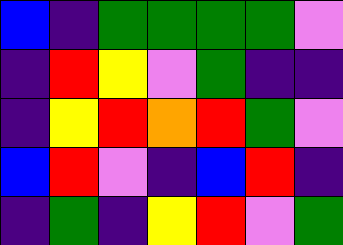[["blue", "indigo", "green", "green", "green", "green", "violet"], ["indigo", "red", "yellow", "violet", "green", "indigo", "indigo"], ["indigo", "yellow", "red", "orange", "red", "green", "violet"], ["blue", "red", "violet", "indigo", "blue", "red", "indigo"], ["indigo", "green", "indigo", "yellow", "red", "violet", "green"]]